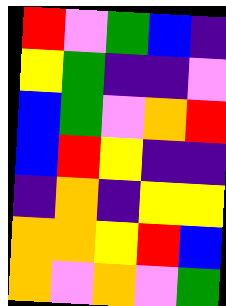[["red", "violet", "green", "blue", "indigo"], ["yellow", "green", "indigo", "indigo", "violet"], ["blue", "green", "violet", "orange", "red"], ["blue", "red", "yellow", "indigo", "indigo"], ["indigo", "orange", "indigo", "yellow", "yellow"], ["orange", "orange", "yellow", "red", "blue"], ["orange", "violet", "orange", "violet", "green"]]